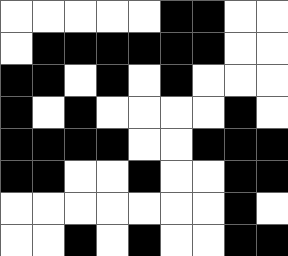[["white", "white", "white", "white", "white", "black", "black", "white", "white"], ["white", "black", "black", "black", "black", "black", "black", "white", "white"], ["black", "black", "white", "black", "white", "black", "white", "white", "white"], ["black", "white", "black", "white", "white", "white", "white", "black", "white"], ["black", "black", "black", "black", "white", "white", "black", "black", "black"], ["black", "black", "white", "white", "black", "white", "white", "black", "black"], ["white", "white", "white", "white", "white", "white", "white", "black", "white"], ["white", "white", "black", "white", "black", "white", "white", "black", "black"]]